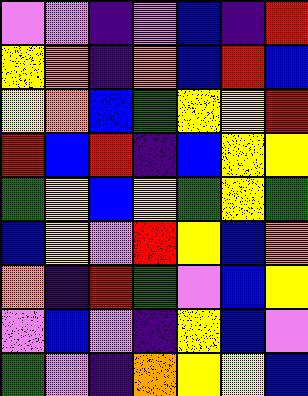[["violet", "violet", "indigo", "violet", "blue", "indigo", "red"], ["yellow", "orange", "indigo", "orange", "blue", "red", "blue"], ["yellow", "orange", "blue", "green", "yellow", "yellow", "red"], ["red", "blue", "red", "indigo", "blue", "yellow", "yellow"], ["green", "yellow", "blue", "yellow", "green", "yellow", "green"], ["blue", "yellow", "violet", "red", "yellow", "blue", "orange"], ["orange", "indigo", "red", "green", "violet", "blue", "yellow"], ["violet", "blue", "violet", "indigo", "yellow", "blue", "violet"], ["green", "violet", "indigo", "orange", "yellow", "yellow", "blue"]]